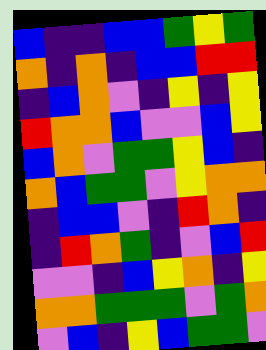[["blue", "indigo", "indigo", "blue", "blue", "green", "yellow", "green"], ["orange", "indigo", "orange", "indigo", "blue", "blue", "red", "red"], ["indigo", "blue", "orange", "violet", "indigo", "yellow", "indigo", "yellow"], ["red", "orange", "orange", "blue", "violet", "violet", "blue", "yellow"], ["blue", "orange", "violet", "green", "green", "yellow", "blue", "indigo"], ["orange", "blue", "green", "green", "violet", "yellow", "orange", "orange"], ["indigo", "blue", "blue", "violet", "indigo", "red", "orange", "indigo"], ["indigo", "red", "orange", "green", "indigo", "violet", "blue", "red"], ["violet", "violet", "indigo", "blue", "yellow", "orange", "indigo", "yellow"], ["orange", "orange", "green", "green", "green", "violet", "green", "orange"], ["violet", "blue", "indigo", "yellow", "blue", "green", "green", "violet"]]